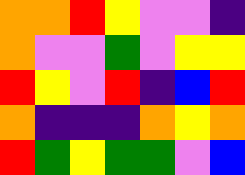[["orange", "orange", "red", "yellow", "violet", "violet", "indigo"], ["orange", "violet", "violet", "green", "violet", "yellow", "yellow"], ["red", "yellow", "violet", "red", "indigo", "blue", "red"], ["orange", "indigo", "indigo", "indigo", "orange", "yellow", "orange"], ["red", "green", "yellow", "green", "green", "violet", "blue"]]